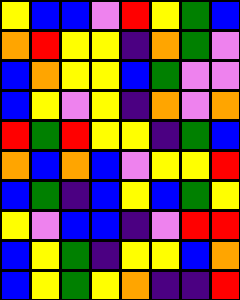[["yellow", "blue", "blue", "violet", "red", "yellow", "green", "blue"], ["orange", "red", "yellow", "yellow", "indigo", "orange", "green", "violet"], ["blue", "orange", "yellow", "yellow", "blue", "green", "violet", "violet"], ["blue", "yellow", "violet", "yellow", "indigo", "orange", "violet", "orange"], ["red", "green", "red", "yellow", "yellow", "indigo", "green", "blue"], ["orange", "blue", "orange", "blue", "violet", "yellow", "yellow", "red"], ["blue", "green", "indigo", "blue", "yellow", "blue", "green", "yellow"], ["yellow", "violet", "blue", "blue", "indigo", "violet", "red", "red"], ["blue", "yellow", "green", "indigo", "yellow", "yellow", "blue", "orange"], ["blue", "yellow", "green", "yellow", "orange", "indigo", "indigo", "red"]]